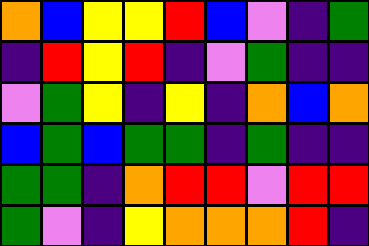[["orange", "blue", "yellow", "yellow", "red", "blue", "violet", "indigo", "green"], ["indigo", "red", "yellow", "red", "indigo", "violet", "green", "indigo", "indigo"], ["violet", "green", "yellow", "indigo", "yellow", "indigo", "orange", "blue", "orange"], ["blue", "green", "blue", "green", "green", "indigo", "green", "indigo", "indigo"], ["green", "green", "indigo", "orange", "red", "red", "violet", "red", "red"], ["green", "violet", "indigo", "yellow", "orange", "orange", "orange", "red", "indigo"]]